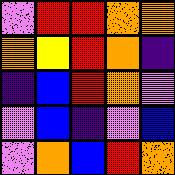[["violet", "red", "red", "orange", "orange"], ["orange", "yellow", "red", "orange", "indigo"], ["indigo", "blue", "red", "orange", "violet"], ["violet", "blue", "indigo", "violet", "blue"], ["violet", "orange", "blue", "red", "orange"]]